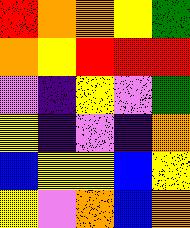[["red", "orange", "orange", "yellow", "green"], ["orange", "yellow", "red", "red", "red"], ["violet", "indigo", "yellow", "violet", "green"], ["yellow", "indigo", "violet", "indigo", "orange"], ["blue", "yellow", "yellow", "blue", "yellow"], ["yellow", "violet", "orange", "blue", "orange"]]